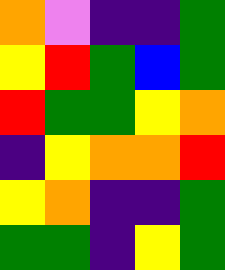[["orange", "violet", "indigo", "indigo", "green"], ["yellow", "red", "green", "blue", "green"], ["red", "green", "green", "yellow", "orange"], ["indigo", "yellow", "orange", "orange", "red"], ["yellow", "orange", "indigo", "indigo", "green"], ["green", "green", "indigo", "yellow", "green"]]